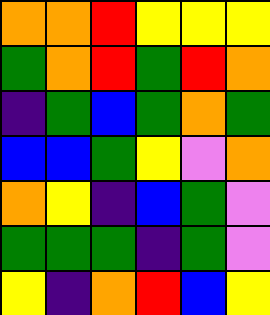[["orange", "orange", "red", "yellow", "yellow", "yellow"], ["green", "orange", "red", "green", "red", "orange"], ["indigo", "green", "blue", "green", "orange", "green"], ["blue", "blue", "green", "yellow", "violet", "orange"], ["orange", "yellow", "indigo", "blue", "green", "violet"], ["green", "green", "green", "indigo", "green", "violet"], ["yellow", "indigo", "orange", "red", "blue", "yellow"]]